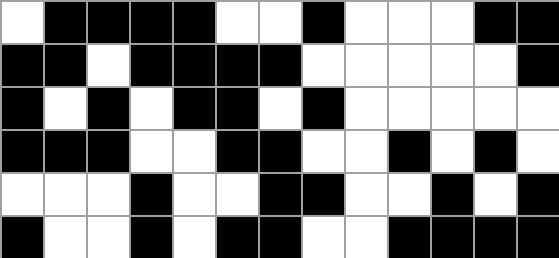[["white", "black", "black", "black", "black", "white", "white", "black", "white", "white", "white", "black", "black"], ["black", "black", "white", "black", "black", "black", "black", "white", "white", "white", "white", "white", "black"], ["black", "white", "black", "white", "black", "black", "white", "black", "white", "white", "white", "white", "white"], ["black", "black", "black", "white", "white", "black", "black", "white", "white", "black", "white", "black", "white"], ["white", "white", "white", "black", "white", "white", "black", "black", "white", "white", "black", "white", "black"], ["black", "white", "white", "black", "white", "black", "black", "white", "white", "black", "black", "black", "black"]]